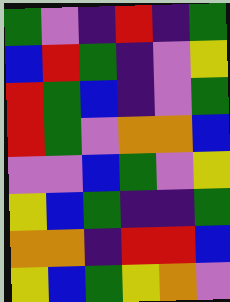[["green", "violet", "indigo", "red", "indigo", "green"], ["blue", "red", "green", "indigo", "violet", "yellow"], ["red", "green", "blue", "indigo", "violet", "green"], ["red", "green", "violet", "orange", "orange", "blue"], ["violet", "violet", "blue", "green", "violet", "yellow"], ["yellow", "blue", "green", "indigo", "indigo", "green"], ["orange", "orange", "indigo", "red", "red", "blue"], ["yellow", "blue", "green", "yellow", "orange", "violet"]]